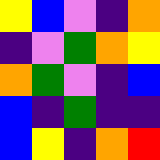[["yellow", "blue", "violet", "indigo", "orange"], ["indigo", "violet", "green", "orange", "yellow"], ["orange", "green", "violet", "indigo", "blue"], ["blue", "indigo", "green", "indigo", "indigo"], ["blue", "yellow", "indigo", "orange", "red"]]